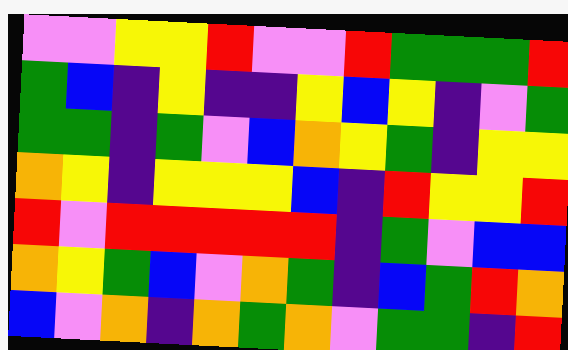[["violet", "violet", "yellow", "yellow", "red", "violet", "violet", "red", "green", "green", "green", "red"], ["green", "blue", "indigo", "yellow", "indigo", "indigo", "yellow", "blue", "yellow", "indigo", "violet", "green"], ["green", "green", "indigo", "green", "violet", "blue", "orange", "yellow", "green", "indigo", "yellow", "yellow"], ["orange", "yellow", "indigo", "yellow", "yellow", "yellow", "blue", "indigo", "red", "yellow", "yellow", "red"], ["red", "violet", "red", "red", "red", "red", "red", "indigo", "green", "violet", "blue", "blue"], ["orange", "yellow", "green", "blue", "violet", "orange", "green", "indigo", "blue", "green", "red", "orange"], ["blue", "violet", "orange", "indigo", "orange", "green", "orange", "violet", "green", "green", "indigo", "red"]]